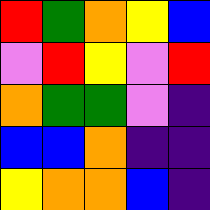[["red", "green", "orange", "yellow", "blue"], ["violet", "red", "yellow", "violet", "red"], ["orange", "green", "green", "violet", "indigo"], ["blue", "blue", "orange", "indigo", "indigo"], ["yellow", "orange", "orange", "blue", "indigo"]]